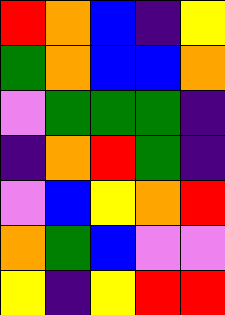[["red", "orange", "blue", "indigo", "yellow"], ["green", "orange", "blue", "blue", "orange"], ["violet", "green", "green", "green", "indigo"], ["indigo", "orange", "red", "green", "indigo"], ["violet", "blue", "yellow", "orange", "red"], ["orange", "green", "blue", "violet", "violet"], ["yellow", "indigo", "yellow", "red", "red"]]